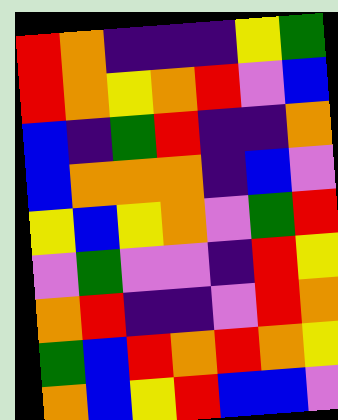[["red", "orange", "indigo", "indigo", "indigo", "yellow", "green"], ["red", "orange", "yellow", "orange", "red", "violet", "blue"], ["blue", "indigo", "green", "red", "indigo", "indigo", "orange"], ["blue", "orange", "orange", "orange", "indigo", "blue", "violet"], ["yellow", "blue", "yellow", "orange", "violet", "green", "red"], ["violet", "green", "violet", "violet", "indigo", "red", "yellow"], ["orange", "red", "indigo", "indigo", "violet", "red", "orange"], ["green", "blue", "red", "orange", "red", "orange", "yellow"], ["orange", "blue", "yellow", "red", "blue", "blue", "violet"]]